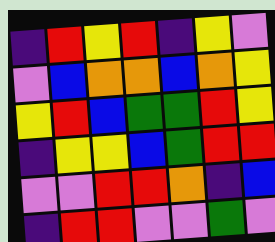[["indigo", "red", "yellow", "red", "indigo", "yellow", "violet"], ["violet", "blue", "orange", "orange", "blue", "orange", "yellow"], ["yellow", "red", "blue", "green", "green", "red", "yellow"], ["indigo", "yellow", "yellow", "blue", "green", "red", "red"], ["violet", "violet", "red", "red", "orange", "indigo", "blue"], ["indigo", "red", "red", "violet", "violet", "green", "violet"]]